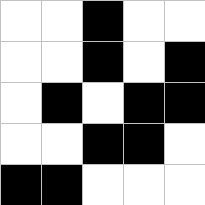[["white", "white", "black", "white", "white"], ["white", "white", "black", "white", "black"], ["white", "black", "white", "black", "black"], ["white", "white", "black", "black", "white"], ["black", "black", "white", "white", "white"]]